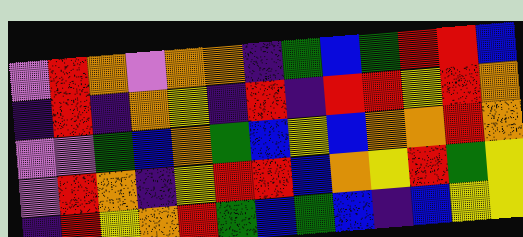[["violet", "red", "orange", "violet", "orange", "orange", "indigo", "green", "blue", "green", "red", "red", "blue"], ["indigo", "red", "indigo", "orange", "yellow", "indigo", "red", "indigo", "red", "red", "yellow", "red", "orange"], ["violet", "violet", "green", "blue", "orange", "green", "blue", "yellow", "blue", "orange", "orange", "red", "orange"], ["violet", "red", "orange", "indigo", "yellow", "red", "red", "blue", "orange", "yellow", "red", "green", "yellow"], ["indigo", "red", "yellow", "orange", "red", "green", "blue", "green", "blue", "indigo", "blue", "yellow", "yellow"]]